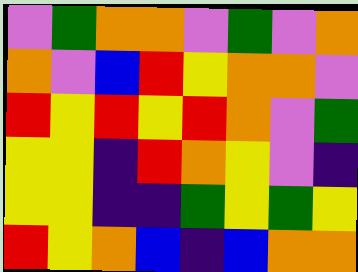[["violet", "green", "orange", "orange", "violet", "green", "violet", "orange"], ["orange", "violet", "blue", "red", "yellow", "orange", "orange", "violet"], ["red", "yellow", "red", "yellow", "red", "orange", "violet", "green"], ["yellow", "yellow", "indigo", "red", "orange", "yellow", "violet", "indigo"], ["yellow", "yellow", "indigo", "indigo", "green", "yellow", "green", "yellow"], ["red", "yellow", "orange", "blue", "indigo", "blue", "orange", "orange"]]